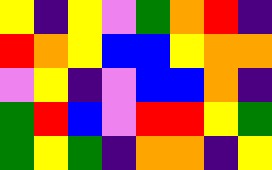[["yellow", "indigo", "yellow", "violet", "green", "orange", "red", "indigo"], ["red", "orange", "yellow", "blue", "blue", "yellow", "orange", "orange"], ["violet", "yellow", "indigo", "violet", "blue", "blue", "orange", "indigo"], ["green", "red", "blue", "violet", "red", "red", "yellow", "green"], ["green", "yellow", "green", "indigo", "orange", "orange", "indigo", "yellow"]]